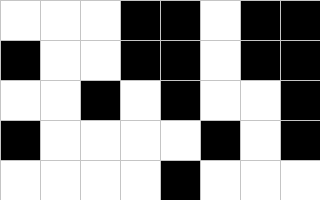[["white", "white", "white", "black", "black", "white", "black", "black"], ["black", "white", "white", "black", "black", "white", "black", "black"], ["white", "white", "black", "white", "black", "white", "white", "black"], ["black", "white", "white", "white", "white", "black", "white", "black"], ["white", "white", "white", "white", "black", "white", "white", "white"]]